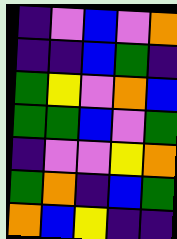[["indigo", "violet", "blue", "violet", "orange"], ["indigo", "indigo", "blue", "green", "indigo"], ["green", "yellow", "violet", "orange", "blue"], ["green", "green", "blue", "violet", "green"], ["indigo", "violet", "violet", "yellow", "orange"], ["green", "orange", "indigo", "blue", "green"], ["orange", "blue", "yellow", "indigo", "indigo"]]